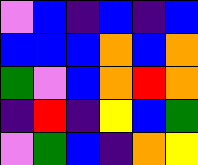[["violet", "blue", "indigo", "blue", "indigo", "blue"], ["blue", "blue", "blue", "orange", "blue", "orange"], ["green", "violet", "blue", "orange", "red", "orange"], ["indigo", "red", "indigo", "yellow", "blue", "green"], ["violet", "green", "blue", "indigo", "orange", "yellow"]]